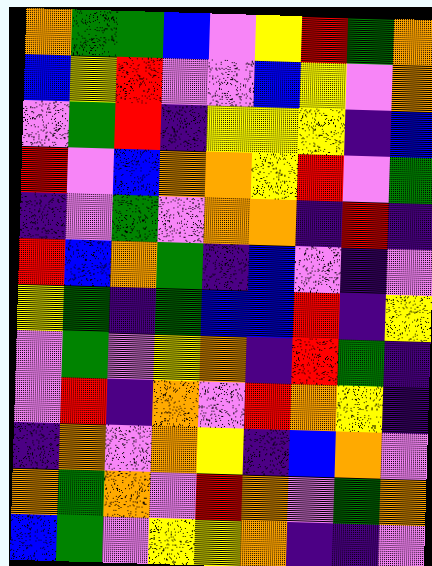[["orange", "green", "green", "blue", "violet", "yellow", "red", "green", "orange"], ["blue", "yellow", "red", "violet", "violet", "blue", "yellow", "violet", "orange"], ["violet", "green", "red", "indigo", "yellow", "yellow", "yellow", "indigo", "blue"], ["red", "violet", "blue", "orange", "orange", "yellow", "red", "violet", "green"], ["indigo", "violet", "green", "violet", "orange", "orange", "indigo", "red", "indigo"], ["red", "blue", "orange", "green", "indigo", "blue", "violet", "indigo", "violet"], ["yellow", "green", "indigo", "green", "blue", "blue", "red", "indigo", "yellow"], ["violet", "green", "violet", "yellow", "orange", "indigo", "red", "green", "indigo"], ["violet", "red", "indigo", "orange", "violet", "red", "orange", "yellow", "indigo"], ["indigo", "orange", "violet", "orange", "yellow", "indigo", "blue", "orange", "violet"], ["orange", "green", "orange", "violet", "red", "orange", "violet", "green", "orange"], ["blue", "green", "violet", "yellow", "yellow", "orange", "indigo", "indigo", "violet"]]